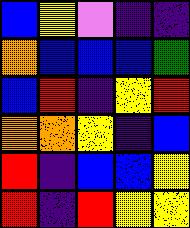[["blue", "yellow", "violet", "indigo", "indigo"], ["orange", "blue", "blue", "blue", "green"], ["blue", "red", "indigo", "yellow", "red"], ["orange", "orange", "yellow", "indigo", "blue"], ["red", "indigo", "blue", "blue", "yellow"], ["red", "indigo", "red", "yellow", "yellow"]]